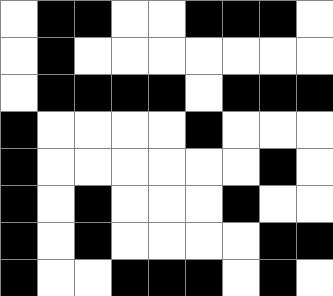[["white", "black", "black", "white", "white", "black", "black", "black", "white"], ["white", "black", "white", "white", "white", "white", "white", "white", "white"], ["white", "black", "black", "black", "black", "white", "black", "black", "black"], ["black", "white", "white", "white", "white", "black", "white", "white", "white"], ["black", "white", "white", "white", "white", "white", "white", "black", "white"], ["black", "white", "black", "white", "white", "white", "black", "white", "white"], ["black", "white", "black", "white", "white", "white", "white", "black", "black"], ["black", "white", "white", "black", "black", "black", "white", "black", "white"]]